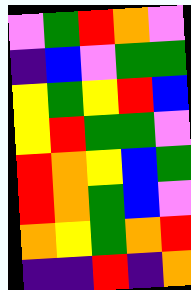[["violet", "green", "red", "orange", "violet"], ["indigo", "blue", "violet", "green", "green"], ["yellow", "green", "yellow", "red", "blue"], ["yellow", "red", "green", "green", "violet"], ["red", "orange", "yellow", "blue", "green"], ["red", "orange", "green", "blue", "violet"], ["orange", "yellow", "green", "orange", "red"], ["indigo", "indigo", "red", "indigo", "orange"]]